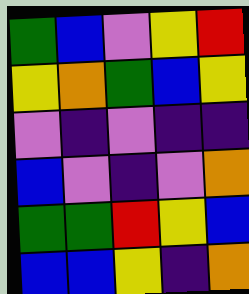[["green", "blue", "violet", "yellow", "red"], ["yellow", "orange", "green", "blue", "yellow"], ["violet", "indigo", "violet", "indigo", "indigo"], ["blue", "violet", "indigo", "violet", "orange"], ["green", "green", "red", "yellow", "blue"], ["blue", "blue", "yellow", "indigo", "orange"]]